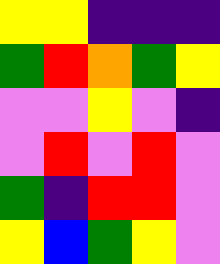[["yellow", "yellow", "indigo", "indigo", "indigo"], ["green", "red", "orange", "green", "yellow"], ["violet", "violet", "yellow", "violet", "indigo"], ["violet", "red", "violet", "red", "violet"], ["green", "indigo", "red", "red", "violet"], ["yellow", "blue", "green", "yellow", "violet"]]